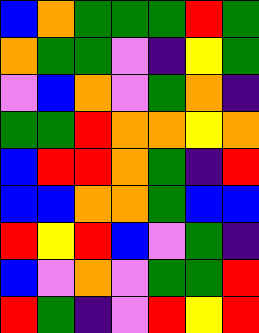[["blue", "orange", "green", "green", "green", "red", "green"], ["orange", "green", "green", "violet", "indigo", "yellow", "green"], ["violet", "blue", "orange", "violet", "green", "orange", "indigo"], ["green", "green", "red", "orange", "orange", "yellow", "orange"], ["blue", "red", "red", "orange", "green", "indigo", "red"], ["blue", "blue", "orange", "orange", "green", "blue", "blue"], ["red", "yellow", "red", "blue", "violet", "green", "indigo"], ["blue", "violet", "orange", "violet", "green", "green", "red"], ["red", "green", "indigo", "violet", "red", "yellow", "red"]]